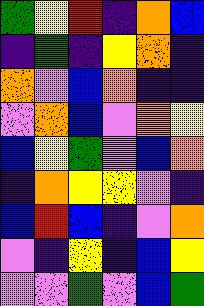[["green", "yellow", "red", "indigo", "orange", "blue"], ["indigo", "green", "indigo", "yellow", "orange", "indigo"], ["orange", "violet", "blue", "orange", "indigo", "indigo"], ["violet", "orange", "blue", "violet", "orange", "yellow"], ["blue", "yellow", "green", "violet", "blue", "orange"], ["indigo", "orange", "yellow", "yellow", "violet", "indigo"], ["blue", "red", "blue", "indigo", "violet", "orange"], ["violet", "indigo", "yellow", "indigo", "blue", "yellow"], ["violet", "violet", "green", "violet", "blue", "green"]]